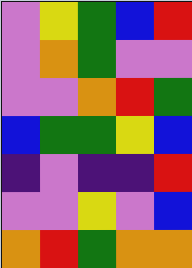[["violet", "yellow", "green", "blue", "red"], ["violet", "orange", "green", "violet", "violet"], ["violet", "violet", "orange", "red", "green"], ["blue", "green", "green", "yellow", "blue"], ["indigo", "violet", "indigo", "indigo", "red"], ["violet", "violet", "yellow", "violet", "blue"], ["orange", "red", "green", "orange", "orange"]]